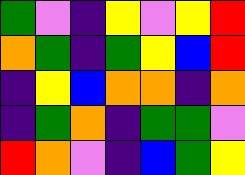[["green", "violet", "indigo", "yellow", "violet", "yellow", "red"], ["orange", "green", "indigo", "green", "yellow", "blue", "red"], ["indigo", "yellow", "blue", "orange", "orange", "indigo", "orange"], ["indigo", "green", "orange", "indigo", "green", "green", "violet"], ["red", "orange", "violet", "indigo", "blue", "green", "yellow"]]